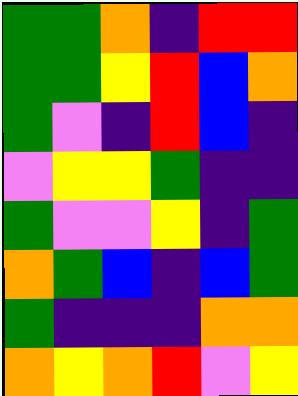[["green", "green", "orange", "indigo", "red", "red"], ["green", "green", "yellow", "red", "blue", "orange"], ["green", "violet", "indigo", "red", "blue", "indigo"], ["violet", "yellow", "yellow", "green", "indigo", "indigo"], ["green", "violet", "violet", "yellow", "indigo", "green"], ["orange", "green", "blue", "indigo", "blue", "green"], ["green", "indigo", "indigo", "indigo", "orange", "orange"], ["orange", "yellow", "orange", "red", "violet", "yellow"]]